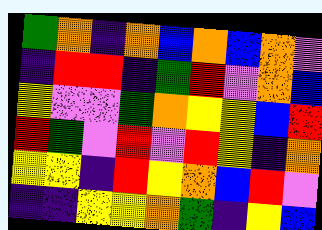[["green", "orange", "indigo", "orange", "blue", "orange", "blue", "orange", "violet"], ["indigo", "red", "red", "indigo", "green", "red", "violet", "orange", "blue"], ["yellow", "violet", "violet", "green", "orange", "yellow", "yellow", "blue", "red"], ["red", "green", "violet", "red", "violet", "red", "yellow", "indigo", "orange"], ["yellow", "yellow", "indigo", "red", "yellow", "orange", "blue", "red", "violet"], ["indigo", "indigo", "yellow", "yellow", "orange", "green", "indigo", "yellow", "blue"]]